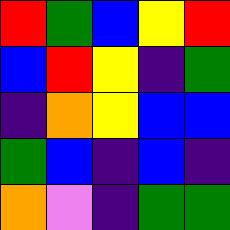[["red", "green", "blue", "yellow", "red"], ["blue", "red", "yellow", "indigo", "green"], ["indigo", "orange", "yellow", "blue", "blue"], ["green", "blue", "indigo", "blue", "indigo"], ["orange", "violet", "indigo", "green", "green"]]